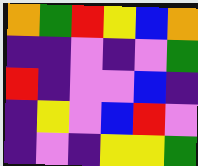[["orange", "green", "red", "yellow", "blue", "orange"], ["indigo", "indigo", "violet", "indigo", "violet", "green"], ["red", "indigo", "violet", "violet", "blue", "indigo"], ["indigo", "yellow", "violet", "blue", "red", "violet"], ["indigo", "violet", "indigo", "yellow", "yellow", "green"]]